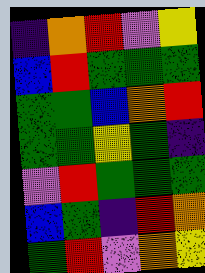[["indigo", "orange", "red", "violet", "yellow"], ["blue", "red", "green", "green", "green"], ["green", "green", "blue", "orange", "red"], ["green", "green", "yellow", "green", "indigo"], ["violet", "red", "green", "green", "green"], ["blue", "green", "indigo", "red", "orange"], ["green", "red", "violet", "orange", "yellow"]]